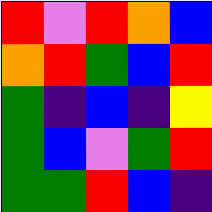[["red", "violet", "red", "orange", "blue"], ["orange", "red", "green", "blue", "red"], ["green", "indigo", "blue", "indigo", "yellow"], ["green", "blue", "violet", "green", "red"], ["green", "green", "red", "blue", "indigo"]]